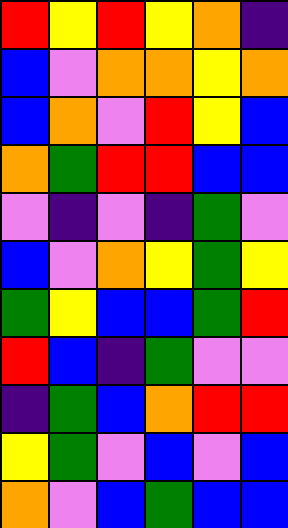[["red", "yellow", "red", "yellow", "orange", "indigo"], ["blue", "violet", "orange", "orange", "yellow", "orange"], ["blue", "orange", "violet", "red", "yellow", "blue"], ["orange", "green", "red", "red", "blue", "blue"], ["violet", "indigo", "violet", "indigo", "green", "violet"], ["blue", "violet", "orange", "yellow", "green", "yellow"], ["green", "yellow", "blue", "blue", "green", "red"], ["red", "blue", "indigo", "green", "violet", "violet"], ["indigo", "green", "blue", "orange", "red", "red"], ["yellow", "green", "violet", "blue", "violet", "blue"], ["orange", "violet", "blue", "green", "blue", "blue"]]